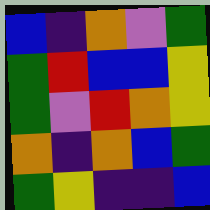[["blue", "indigo", "orange", "violet", "green"], ["green", "red", "blue", "blue", "yellow"], ["green", "violet", "red", "orange", "yellow"], ["orange", "indigo", "orange", "blue", "green"], ["green", "yellow", "indigo", "indigo", "blue"]]